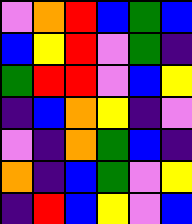[["violet", "orange", "red", "blue", "green", "blue"], ["blue", "yellow", "red", "violet", "green", "indigo"], ["green", "red", "red", "violet", "blue", "yellow"], ["indigo", "blue", "orange", "yellow", "indigo", "violet"], ["violet", "indigo", "orange", "green", "blue", "indigo"], ["orange", "indigo", "blue", "green", "violet", "yellow"], ["indigo", "red", "blue", "yellow", "violet", "blue"]]